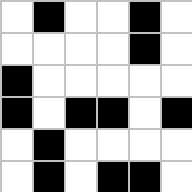[["white", "black", "white", "white", "black", "white"], ["white", "white", "white", "white", "black", "white"], ["black", "white", "white", "white", "white", "white"], ["black", "white", "black", "black", "white", "black"], ["white", "black", "white", "white", "white", "white"], ["white", "black", "white", "black", "black", "white"]]